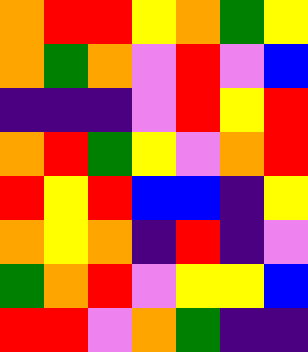[["orange", "red", "red", "yellow", "orange", "green", "yellow"], ["orange", "green", "orange", "violet", "red", "violet", "blue"], ["indigo", "indigo", "indigo", "violet", "red", "yellow", "red"], ["orange", "red", "green", "yellow", "violet", "orange", "red"], ["red", "yellow", "red", "blue", "blue", "indigo", "yellow"], ["orange", "yellow", "orange", "indigo", "red", "indigo", "violet"], ["green", "orange", "red", "violet", "yellow", "yellow", "blue"], ["red", "red", "violet", "orange", "green", "indigo", "indigo"]]